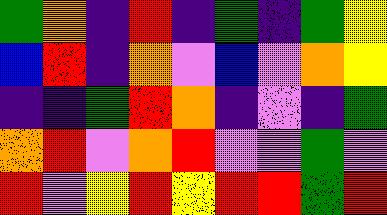[["green", "orange", "indigo", "red", "indigo", "green", "indigo", "green", "yellow"], ["blue", "red", "indigo", "orange", "violet", "blue", "violet", "orange", "yellow"], ["indigo", "indigo", "green", "red", "orange", "indigo", "violet", "indigo", "green"], ["orange", "red", "violet", "orange", "red", "violet", "violet", "green", "violet"], ["red", "violet", "yellow", "red", "yellow", "red", "red", "green", "red"]]